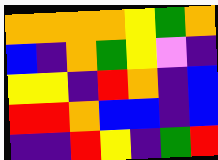[["orange", "orange", "orange", "orange", "yellow", "green", "orange"], ["blue", "indigo", "orange", "green", "yellow", "violet", "indigo"], ["yellow", "yellow", "indigo", "red", "orange", "indigo", "blue"], ["red", "red", "orange", "blue", "blue", "indigo", "blue"], ["indigo", "indigo", "red", "yellow", "indigo", "green", "red"]]